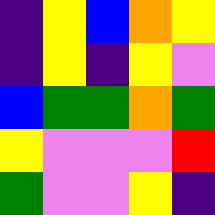[["indigo", "yellow", "blue", "orange", "yellow"], ["indigo", "yellow", "indigo", "yellow", "violet"], ["blue", "green", "green", "orange", "green"], ["yellow", "violet", "violet", "violet", "red"], ["green", "violet", "violet", "yellow", "indigo"]]